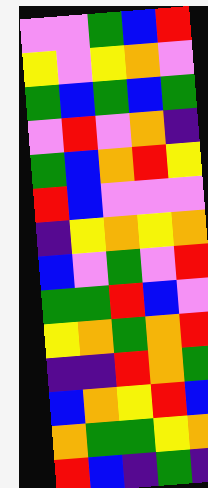[["violet", "violet", "green", "blue", "red"], ["yellow", "violet", "yellow", "orange", "violet"], ["green", "blue", "green", "blue", "green"], ["violet", "red", "violet", "orange", "indigo"], ["green", "blue", "orange", "red", "yellow"], ["red", "blue", "violet", "violet", "violet"], ["indigo", "yellow", "orange", "yellow", "orange"], ["blue", "violet", "green", "violet", "red"], ["green", "green", "red", "blue", "violet"], ["yellow", "orange", "green", "orange", "red"], ["indigo", "indigo", "red", "orange", "green"], ["blue", "orange", "yellow", "red", "blue"], ["orange", "green", "green", "yellow", "orange"], ["red", "blue", "indigo", "green", "indigo"]]